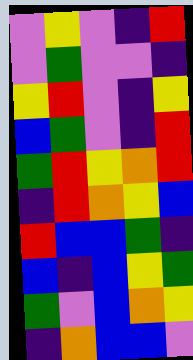[["violet", "yellow", "violet", "indigo", "red"], ["violet", "green", "violet", "violet", "indigo"], ["yellow", "red", "violet", "indigo", "yellow"], ["blue", "green", "violet", "indigo", "red"], ["green", "red", "yellow", "orange", "red"], ["indigo", "red", "orange", "yellow", "blue"], ["red", "blue", "blue", "green", "indigo"], ["blue", "indigo", "blue", "yellow", "green"], ["green", "violet", "blue", "orange", "yellow"], ["indigo", "orange", "blue", "blue", "violet"]]